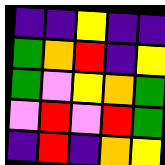[["indigo", "indigo", "yellow", "indigo", "indigo"], ["green", "orange", "red", "indigo", "yellow"], ["green", "violet", "yellow", "orange", "green"], ["violet", "red", "violet", "red", "green"], ["indigo", "red", "indigo", "orange", "yellow"]]